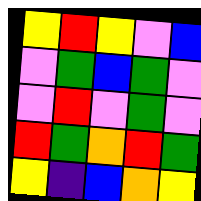[["yellow", "red", "yellow", "violet", "blue"], ["violet", "green", "blue", "green", "violet"], ["violet", "red", "violet", "green", "violet"], ["red", "green", "orange", "red", "green"], ["yellow", "indigo", "blue", "orange", "yellow"]]